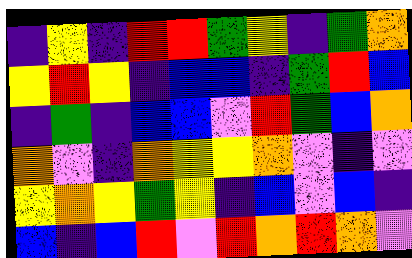[["indigo", "yellow", "indigo", "red", "red", "green", "yellow", "indigo", "green", "orange"], ["yellow", "red", "yellow", "indigo", "blue", "blue", "indigo", "green", "red", "blue"], ["indigo", "green", "indigo", "blue", "blue", "violet", "red", "green", "blue", "orange"], ["orange", "violet", "indigo", "orange", "yellow", "yellow", "orange", "violet", "indigo", "violet"], ["yellow", "orange", "yellow", "green", "yellow", "indigo", "blue", "violet", "blue", "indigo"], ["blue", "indigo", "blue", "red", "violet", "red", "orange", "red", "orange", "violet"]]